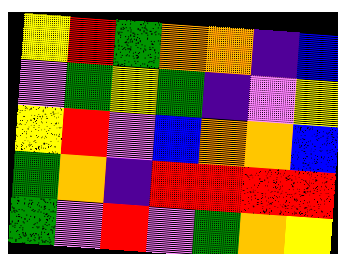[["yellow", "red", "green", "orange", "orange", "indigo", "blue"], ["violet", "green", "yellow", "green", "indigo", "violet", "yellow"], ["yellow", "red", "violet", "blue", "orange", "orange", "blue"], ["green", "orange", "indigo", "red", "red", "red", "red"], ["green", "violet", "red", "violet", "green", "orange", "yellow"]]